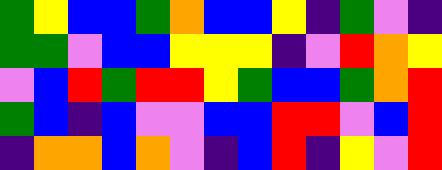[["green", "yellow", "blue", "blue", "green", "orange", "blue", "blue", "yellow", "indigo", "green", "violet", "indigo"], ["green", "green", "violet", "blue", "blue", "yellow", "yellow", "yellow", "indigo", "violet", "red", "orange", "yellow"], ["violet", "blue", "red", "green", "red", "red", "yellow", "green", "blue", "blue", "green", "orange", "red"], ["green", "blue", "indigo", "blue", "violet", "violet", "blue", "blue", "red", "red", "violet", "blue", "red"], ["indigo", "orange", "orange", "blue", "orange", "violet", "indigo", "blue", "red", "indigo", "yellow", "violet", "red"]]